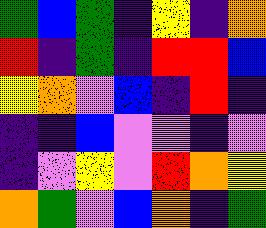[["green", "blue", "green", "indigo", "yellow", "indigo", "orange"], ["red", "indigo", "green", "indigo", "red", "red", "blue"], ["yellow", "orange", "violet", "blue", "indigo", "red", "indigo"], ["indigo", "indigo", "blue", "violet", "violet", "indigo", "violet"], ["indigo", "violet", "yellow", "violet", "red", "orange", "yellow"], ["orange", "green", "violet", "blue", "orange", "indigo", "green"]]